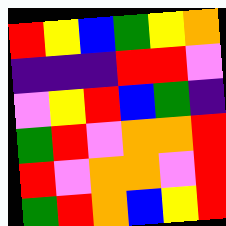[["red", "yellow", "blue", "green", "yellow", "orange"], ["indigo", "indigo", "indigo", "red", "red", "violet"], ["violet", "yellow", "red", "blue", "green", "indigo"], ["green", "red", "violet", "orange", "orange", "red"], ["red", "violet", "orange", "orange", "violet", "red"], ["green", "red", "orange", "blue", "yellow", "red"]]